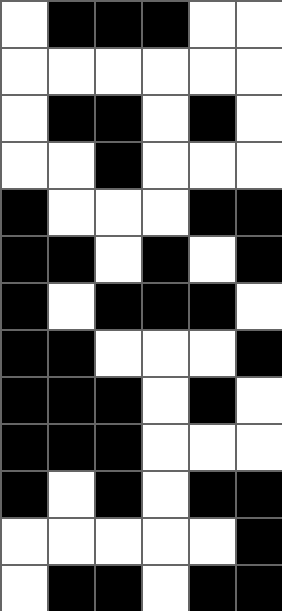[["white", "black", "black", "black", "white", "white"], ["white", "white", "white", "white", "white", "white"], ["white", "black", "black", "white", "black", "white"], ["white", "white", "black", "white", "white", "white"], ["black", "white", "white", "white", "black", "black"], ["black", "black", "white", "black", "white", "black"], ["black", "white", "black", "black", "black", "white"], ["black", "black", "white", "white", "white", "black"], ["black", "black", "black", "white", "black", "white"], ["black", "black", "black", "white", "white", "white"], ["black", "white", "black", "white", "black", "black"], ["white", "white", "white", "white", "white", "black"], ["white", "black", "black", "white", "black", "black"]]